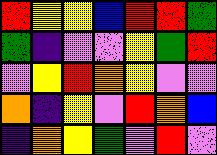[["red", "yellow", "yellow", "blue", "red", "red", "green"], ["green", "indigo", "violet", "violet", "yellow", "green", "red"], ["violet", "yellow", "red", "orange", "yellow", "violet", "violet"], ["orange", "indigo", "yellow", "violet", "red", "orange", "blue"], ["indigo", "orange", "yellow", "green", "violet", "red", "violet"]]